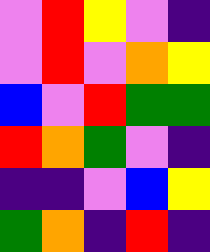[["violet", "red", "yellow", "violet", "indigo"], ["violet", "red", "violet", "orange", "yellow"], ["blue", "violet", "red", "green", "green"], ["red", "orange", "green", "violet", "indigo"], ["indigo", "indigo", "violet", "blue", "yellow"], ["green", "orange", "indigo", "red", "indigo"]]